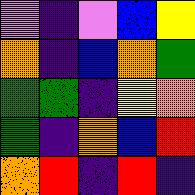[["violet", "indigo", "violet", "blue", "yellow"], ["orange", "indigo", "blue", "orange", "green"], ["green", "green", "indigo", "yellow", "orange"], ["green", "indigo", "orange", "blue", "red"], ["orange", "red", "indigo", "red", "indigo"]]